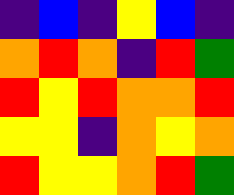[["indigo", "blue", "indigo", "yellow", "blue", "indigo"], ["orange", "red", "orange", "indigo", "red", "green"], ["red", "yellow", "red", "orange", "orange", "red"], ["yellow", "yellow", "indigo", "orange", "yellow", "orange"], ["red", "yellow", "yellow", "orange", "red", "green"]]